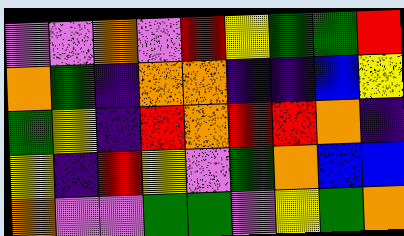[["violet", "violet", "orange", "violet", "red", "yellow", "green", "green", "red"], ["orange", "green", "indigo", "orange", "orange", "indigo", "indigo", "blue", "yellow"], ["green", "yellow", "indigo", "red", "orange", "red", "red", "orange", "indigo"], ["yellow", "indigo", "red", "yellow", "violet", "green", "orange", "blue", "blue"], ["orange", "violet", "violet", "green", "green", "violet", "yellow", "green", "orange"]]